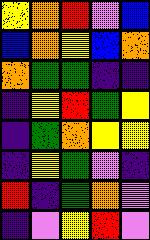[["yellow", "orange", "red", "violet", "blue"], ["blue", "orange", "yellow", "blue", "orange"], ["orange", "green", "green", "indigo", "indigo"], ["indigo", "yellow", "red", "green", "yellow"], ["indigo", "green", "orange", "yellow", "yellow"], ["indigo", "yellow", "green", "violet", "indigo"], ["red", "indigo", "green", "orange", "violet"], ["indigo", "violet", "yellow", "red", "violet"]]